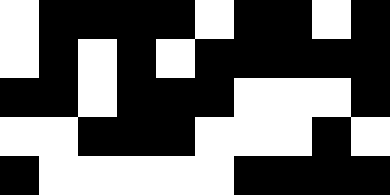[["white", "black", "black", "black", "black", "white", "black", "black", "white", "black"], ["white", "black", "white", "black", "white", "black", "black", "black", "black", "black"], ["black", "black", "white", "black", "black", "black", "white", "white", "white", "black"], ["white", "white", "black", "black", "black", "white", "white", "white", "black", "white"], ["black", "white", "white", "white", "white", "white", "black", "black", "black", "black"]]